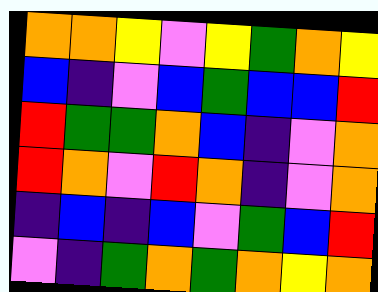[["orange", "orange", "yellow", "violet", "yellow", "green", "orange", "yellow"], ["blue", "indigo", "violet", "blue", "green", "blue", "blue", "red"], ["red", "green", "green", "orange", "blue", "indigo", "violet", "orange"], ["red", "orange", "violet", "red", "orange", "indigo", "violet", "orange"], ["indigo", "blue", "indigo", "blue", "violet", "green", "blue", "red"], ["violet", "indigo", "green", "orange", "green", "orange", "yellow", "orange"]]